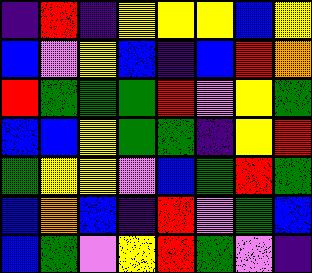[["indigo", "red", "indigo", "yellow", "yellow", "yellow", "blue", "yellow"], ["blue", "violet", "yellow", "blue", "indigo", "blue", "red", "orange"], ["red", "green", "green", "green", "red", "violet", "yellow", "green"], ["blue", "blue", "yellow", "green", "green", "indigo", "yellow", "red"], ["green", "yellow", "yellow", "violet", "blue", "green", "red", "green"], ["blue", "orange", "blue", "indigo", "red", "violet", "green", "blue"], ["blue", "green", "violet", "yellow", "red", "green", "violet", "indigo"]]